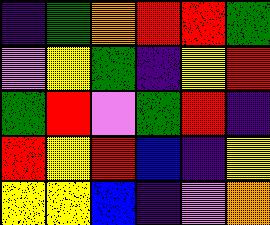[["indigo", "green", "orange", "red", "red", "green"], ["violet", "yellow", "green", "indigo", "yellow", "red"], ["green", "red", "violet", "green", "red", "indigo"], ["red", "yellow", "red", "blue", "indigo", "yellow"], ["yellow", "yellow", "blue", "indigo", "violet", "orange"]]